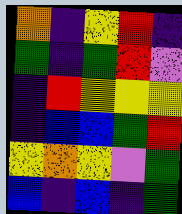[["orange", "indigo", "yellow", "red", "indigo"], ["green", "indigo", "green", "red", "violet"], ["indigo", "red", "yellow", "yellow", "yellow"], ["indigo", "blue", "blue", "green", "red"], ["yellow", "orange", "yellow", "violet", "green"], ["blue", "indigo", "blue", "indigo", "green"]]